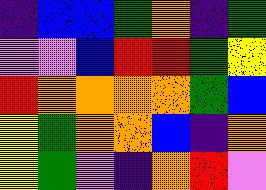[["indigo", "blue", "blue", "green", "orange", "indigo", "green"], ["violet", "violet", "blue", "red", "red", "green", "yellow"], ["red", "orange", "orange", "orange", "orange", "green", "blue"], ["yellow", "green", "orange", "orange", "blue", "indigo", "orange"], ["yellow", "green", "violet", "indigo", "orange", "red", "violet"]]